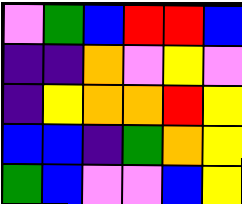[["violet", "green", "blue", "red", "red", "blue"], ["indigo", "indigo", "orange", "violet", "yellow", "violet"], ["indigo", "yellow", "orange", "orange", "red", "yellow"], ["blue", "blue", "indigo", "green", "orange", "yellow"], ["green", "blue", "violet", "violet", "blue", "yellow"]]